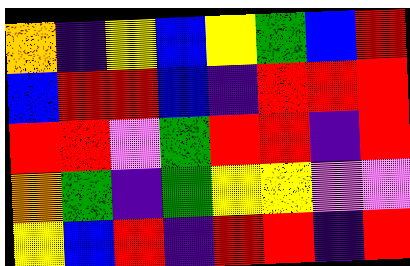[["orange", "indigo", "yellow", "blue", "yellow", "green", "blue", "red"], ["blue", "red", "red", "blue", "indigo", "red", "red", "red"], ["red", "red", "violet", "green", "red", "red", "indigo", "red"], ["orange", "green", "indigo", "green", "yellow", "yellow", "violet", "violet"], ["yellow", "blue", "red", "indigo", "red", "red", "indigo", "red"]]